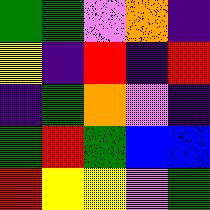[["green", "green", "violet", "orange", "indigo"], ["yellow", "indigo", "red", "indigo", "red"], ["indigo", "green", "orange", "violet", "indigo"], ["green", "red", "green", "blue", "blue"], ["red", "yellow", "yellow", "violet", "green"]]